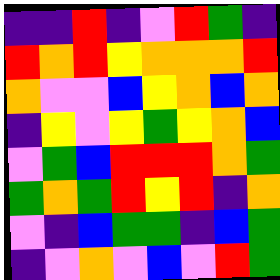[["indigo", "indigo", "red", "indigo", "violet", "red", "green", "indigo"], ["red", "orange", "red", "yellow", "orange", "orange", "orange", "red"], ["orange", "violet", "violet", "blue", "yellow", "orange", "blue", "orange"], ["indigo", "yellow", "violet", "yellow", "green", "yellow", "orange", "blue"], ["violet", "green", "blue", "red", "red", "red", "orange", "green"], ["green", "orange", "green", "red", "yellow", "red", "indigo", "orange"], ["violet", "indigo", "blue", "green", "green", "indigo", "blue", "green"], ["indigo", "violet", "orange", "violet", "blue", "violet", "red", "green"]]